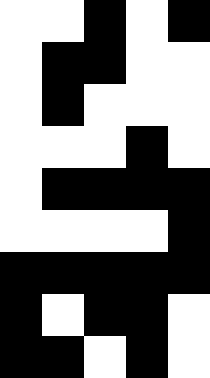[["white", "white", "black", "white", "black"], ["white", "black", "black", "white", "white"], ["white", "black", "white", "white", "white"], ["white", "white", "white", "black", "white"], ["white", "black", "black", "black", "black"], ["white", "white", "white", "white", "black"], ["black", "black", "black", "black", "black"], ["black", "white", "black", "black", "white"], ["black", "black", "white", "black", "white"]]